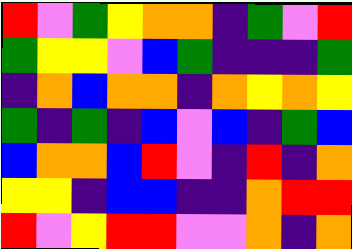[["red", "violet", "green", "yellow", "orange", "orange", "indigo", "green", "violet", "red"], ["green", "yellow", "yellow", "violet", "blue", "green", "indigo", "indigo", "indigo", "green"], ["indigo", "orange", "blue", "orange", "orange", "indigo", "orange", "yellow", "orange", "yellow"], ["green", "indigo", "green", "indigo", "blue", "violet", "blue", "indigo", "green", "blue"], ["blue", "orange", "orange", "blue", "red", "violet", "indigo", "red", "indigo", "orange"], ["yellow", "yellow", "indigo", "blue", "blue", "indigo", "indigo", "orange", "red", "red"], ["red", "violet", "yellow", "red", "red", "violet", "violet", "orange", "indigo", "orange"]]